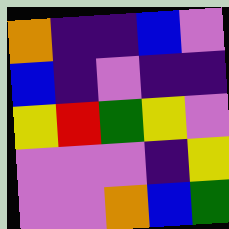[["orange", "indigo", "indigo", "blue", "violet"], ["blue", "indigo", "violet", "indigo", "indigo"], ["yellow", "red", "green", "yellow", "violet"], ["violet", "violet", "violet", "indigo", "yellow"], ["violet", "violet", "orange", "blue", "green"]]